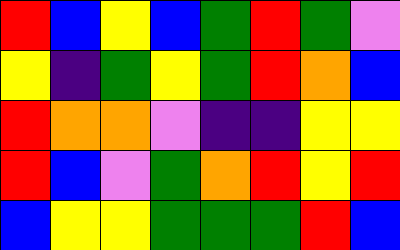[["red", "blue", "yellow", "blue", "green", "red", "green", "violet"], ["yellow", "indigo", "green", "yellow", "green", "red", "orange", "blue"], ["red", "orange", "orange", "violet", "indigo", "indigo", "yellow", "yellow"], ["red", "blue", "violet", "green", "orange", "red", "yellow", "red"], ["blue", "yellow", "yellow", "green", "green", "green", "red", "blue"]]